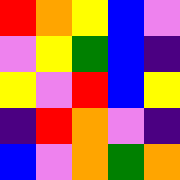[["red", "orange", "yellow", "blue", "violet"], ["violet", "yellow", "green", "blue", "indigo"], ["yellow", "violet", "red", "blue", "yellow"], ["indigo", "red", "orange", "violet", "indigo"], ["blue", "violet", "orange", "green", "orange"]]